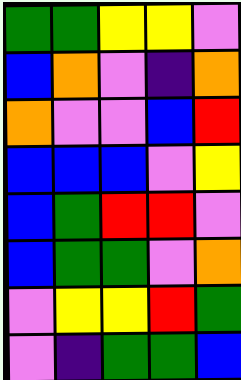[["green", "green", "yellow", "yellow", "violet"], ["blue", "orange", "violet", "indigo", "orange"], ["orange", "violet", "violet", "blue", "red"], ["blue", "blue", "blue", "violet", "yellow"], ["blue", "green", "red", "red", "violet"], ["blue", "green", "green", "violet", "orange"], ["violet", "yellow", "yellow", "red", "green"], ["violet", "indigo", "green", "green", "blue"]]